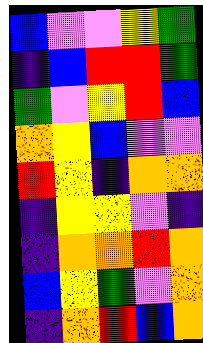[["blue", "violet", "violet", "yellow", "green"], ["indigo", "blue", "red", "red", "green"], ["green", "violet", "yellow", "red", "blue"], ["orange", "yellow", "blue", "violet", "violet"], ["red", "yellow", "indigo", "orange", "orange"], ["indigo", "yellow", "yellow", "violet", "indigo"], ["indigo", "orange", "orange", "red", "orange"], ["blue", "yellow", "green", "violet", "orange"], ["indigo", "orange", "red", "blue", "orange"]]